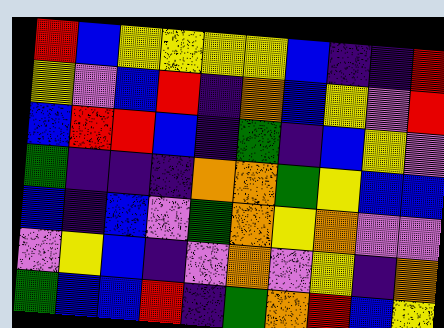[["red", "blue", "yellow", "yellow", "yellow", "yellow", "blue", "indigo", "indigo", "red"], ["yellow", "violet", "blue", "red", "indigo", "orange", "blue", "yellow", "violet", "red"], ["blue", "red", "red", "blue", "indigo", "green", "indigo", "blue", "yellow", "violet"], ["green", "indigo", "indigo", "indigo", "orange", "orange", "green", "yellow", "blue", "blue"], ["blue", "indigo", "blue", "violet", "green", "orange", "yellow", "orange", "violet", "violet"], ["violet", "yellow", "blue", "indigo", "violet", "orange", "violet", "yellow", "indigo", "orange"], ["green", "blue", "blue", "red", "indigo", "green", "orange", "red", "blue", "yellow"]]